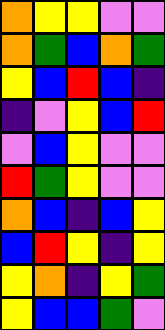[["orange", "yellow", "yellow", "violet", "violet"], ["orange", "green", "blue", "orange", "green"], ["yellow", "blue", "red", "blue", "indigo"], ["indigo", "violet", "yellow", "blue", "red"], ["violet", "blue", "yellow", "violet", "violet"], ["red", "green", "yellow", "violet", "violet"], ["orange", "blue", "indigo", "blue", "yellow"], ["blue", "red", "yellow", "indigo", "yellow"], ["yellow", "orange", "indigo", "yellow", "green"], ["yellow", "blue", "blue", "green", "violet"]]